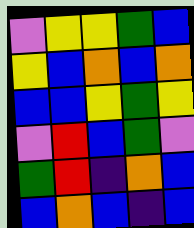[["violet", "yellow", "yellow", "green", "blue"], ["yellow", "blue", "orange", "blue", "orange"], ["blue", "blue", "yellow", "green", "yellow"], ["violet", "red", "blue", "green", "violet"], ["green", "red", "indigo", "orange", "blue"], ["blue", "orange", "blue", "indigo", "blue"]]